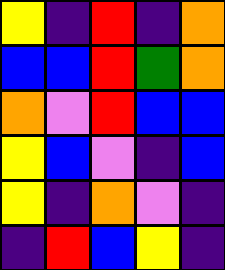[["yellow", "indigo", "red", "indigo", "orange"], ["blue", "blue", "red", "green", "orange"], ["orange", "violet", "red", "blue", "blue"], ["yellow", "blue", "violet", "indigo", "blue"], ["yellow", "indigo", "orange", "violet", "indigo"], ["indigo", "red", "blue", "yellow", "indigo"]]